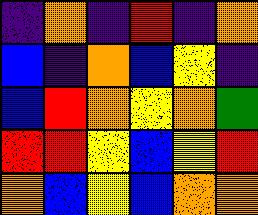[["indigo", "orange", "indigo", "red", "indigo", "orange"], ["blue", "indigo", "orange", "blue", "yellow", "indigo"], ["blue", "red", "orange", "yellow", "orange", "green"], ["red", "red", "yellow", "blue", "yellow", "red"], ["orange", "blue", "yellow", "blue", "orange", "orange"]]